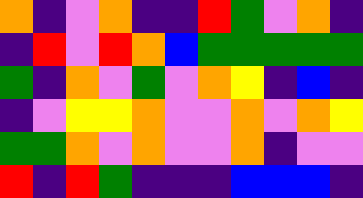[["orange", "indigo", "violet", "orange", "indigo", "indigo", "red", "green", "violet", "orange", "indigo"], ["indigo", "red", "violet", "red", "orange", "blue", "green", "green", "green", "green", "green"], ["green", "indigo", "orange", "violet", "green", "violet", "orange", "yellow", "indigo", "blue", "indigo"], ["indigo", "violet", "yellow", "yellow", "orange", "violet", "violet", "orange", "violet", "orange", "yellow"], ["green", "green", "orange", "violet", "orange", "violet", "violet", "orange", "indigo", "violet", "violet"], ["red", "indigo", "red", "green", "indigo", "indigo", "indigo", "blue", "blue", "blue", "indigo"]]